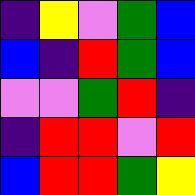[["indigo", "yellow", "violet", "green", "blue"], ["blue", "indigo", "red", "green", "blue"], ["violet", "violet", "green", "red", "indigo"], ["indigo", "red", "red", "violet", "red"], ["blue", "red", "red", "green", "yellow"]]